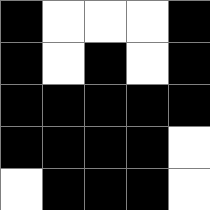[["black", "white", "white", "white", "black"], ["black", "white", "black", "white", "black"], ["black", "black", "black", "black", "black"], ["black", "black", "black", "black", "white"], ["white", "black", "black", "black", "white"]]